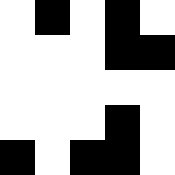[["white", "black", "white", "black", "white"], ["white", "white", "white", "black", "black"], ["white", "white", "white", "white", "white"], ["white", "white", "white", "black", "white"], ["black", "white", "black", "black", "white"]]